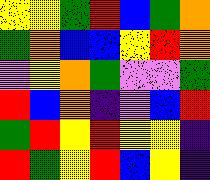[["yellow", "yellow", "green", "red", "blue", "green", "orange"], ["green", "orange", "blue", "blue", "yellow", "red", "orange"], ["violet", "yellow", "orange", "green", "violet", "violet", "green"], ["red", "blue", "orange", "indigo", "violet", "blue", "red"], ["green", "red", "yellow", "red", "yellow", "yellow", "indigo"], ["red", "green", "yellow", "red", "blue", "yellow", "indigo"]]